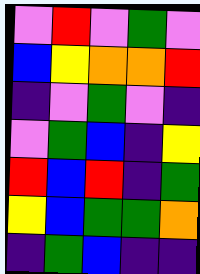[["violet", "red", "violet", "green", "violet"], ["blue", "yellow", "orange", "orange", "red"], ["indigo", "violet", "green", "violet", "indigo"], ["violet", "green", "blue", "indigo", "yellow"], ["red", "blue", "red", "indigo", "green"], ["yellow", "blue", "green", "green", "orange"], ["indigo", "green", "blue", "indigo", "indigo"]]